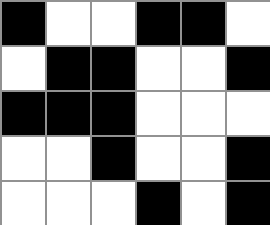[["black", "white", "white", "black", "black", "white"], ["white", "black", "black", "white", "white", "black"], ["black", "black", "black", "white", "white", "white"], ["white", "white", "black", "white", "white", "black"], ["white", "white", "white", "black", "white", "black"]]